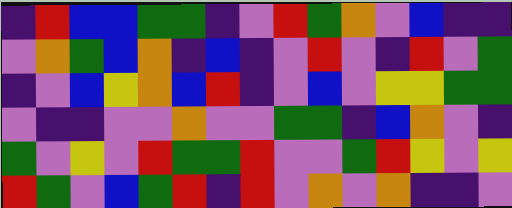[["indigo", "red", "blue", "blue", "green", "green", "indigo", "violet", "red", "green", "orange", "violet", "blue", "indigo", "indigo"], ["violet", "orange", "green", "blue", "orange", "indigo", "blue", "indigo", "violet", "red", "violet", "indigo", "red", "violet", "green"], ["indigo", "violet", "blue", "yellow", "orange", "blue", "red", "indigo", "violet", "blue", "violet", "yellow", "yellow", "green", "green"], ["violet", "indigo", "indigo", "violet", "violet", "orange", "violet", "violet", "green", "green", "indigo", "blue", "orange", "violet", "indigo"], ["green", "violet", "yellow", "violet", "red", "green", "green", "red", "violet", "violet", "green", "red", "yellow", "violet", "yellow"], ["red", "green", "violet", "blue", "green", "red", "indigo", "red", "violet", "orange", "violet", "orange", "indigo", "indigo", "violet"]]